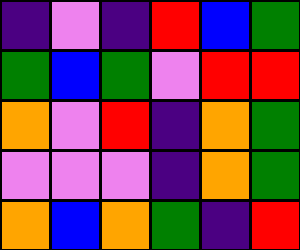[["indigo", "violet", "indigo", "red", "blue", "green"], ["green", "blue", "green", "violet", "red", "red"], ["orange", "violet", "red", "indigo", "orange", "green"], ["violet", "violet", "violet", "indigo", "orange", "green"], ["orange", "blue", "orange", "green", "indigo", "red"]]